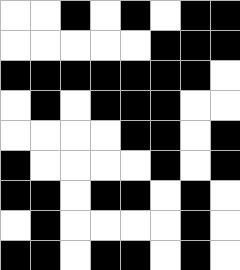[["white", "white", "black", "white", "black", "white", "black", "black"], ["white", "white", "white", "white", "white", "black", "black", "black"], ["black", "black", "black", "black", "black", "black", "black", "white"], ["white", "black", "white", "black", "black", "black", "white", "white"], ["white", "white", "white", "white", "black", "black", "white", "black"], ["black", "white", "white", "white", "white", "black", "white", "black"], ["black", "black", "white", "black", "black", "white", "black", "white"], ["white", "black", "white", "white", "white", "white", "black", "white"], ["black", "black", "white", "black", "black", "white", "black", "white"]]